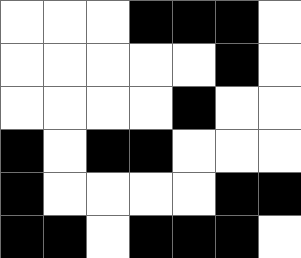[["white", "white", "white", "black", "black", "black", "white"], ["white", "white", "white", "white", "white", "black", "white"], ["white", "white", "white", "white", "black", "white", "white"], ["black", "white", "black", "black", "white", "white", "white"], ["black", "white", "white", "white", "white", "black", "black"], ["black", "black", "white", "black", "black", "black", "white"]]